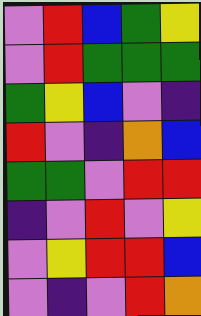[["violet", "red", "blue", "green", "yellow"], ["violet", "red", "green", "green", "green"], ["green", "yellow", "blue", "violet", "indigo"], ["red", "violet", "indigo", "orange", "blue"], ["green", "green", "violet", "red", "red"], ["indigo", "violet", "red", "violet", "yellow"], ["violet", "yellow", "red", "red", "blue"], ["violet", "indigo", "violet", "red", "orange"]]